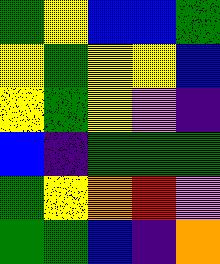[["green", "yellow", "blue", "blue", "green"], ["yellow", "green", "yellow", "yellow", "blue"], ["yellow", "green", "yellow", "violet", "indigo"], ["blue", "indigo", "green", "green", "green"], ["green", "yellow", "orange", "red", "violet"], ["green", "green", "blue", "indigo", "orange"]]